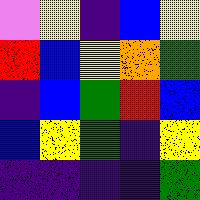[["violet", "yellow", "indigo", "blue", "yellow"], ["red", "blue", "yellow", "orange", "green"], ["indigo", "blue", "green", "red", "blue"], ["blue", "yellow", "green", "indigo", "yellow"], ["indigo", "indigo", "indigo", "indigo", "green"]]